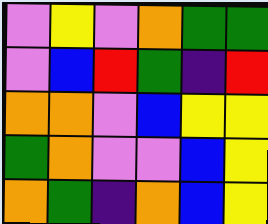[["violet", "yellow", "violet", "orange", "green", "green"], ["violet", "blue", "red", "green", "indigo", "red"], ["orange", "orange", "violet", "blue", "yellow", "yellow"], ["green", "orange", "violet", "violet", "blue", "yellow"], ["orange", "green", "indigo", "orange", "blue", "yellow"]]